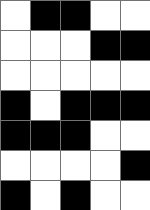[["white", "black", "black", "white", "white"], ["white", "white", "white", "black", "black"], ["white", "white", "white", "white", "white"], ["black", "white", "black", "black", "black"], ["black", "black", "black", "white", "white"], ["white", "white", "white", "white", "black"], ["black", "white", "black", "white", "white"]]